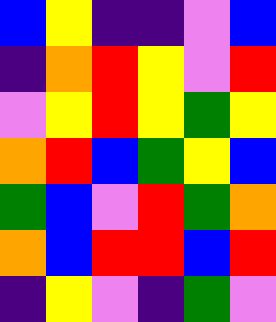[["blue", "yellow", "indigo", "indigo", "violet", "blue"], ["indigo", "orange", "red", "yellow", "violet", "red"], ["violet", "yellow", "red", "yellow", "green", "yellow"], ["orange", "red", "blue", "green", "yellow", "blue"], ["green", "blue", "violet", "red", "green", "orange"], ["orange", "blue", "red", "red", "blue", "red"], ["indigo", "yellow", "violet", "indigo", "green", "violet"]]